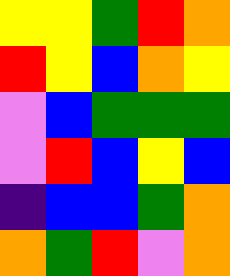[["yellow", "yellow", "green", "red", "orange"], ["red", "yellow", "blue", "orange", "yellow"], ["violet", "blue", "green", "green", "green"], ["violet", "red", "blue", "yellow", "blue"], ["indigo", "blue", "blue", "green", "orange"], ["orange", "green", "red", "violet", "orange"]]